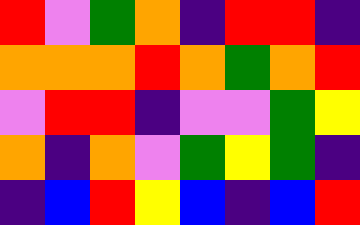[["red", "violet", "green", "orange", "indigo", "red", "red", "indigo"], ["orange", "orange", "orange", "red", "orange", "green", "orange", "red"], ["violet", "red", "red", "indigo", "violet", "violet", "green", "yellow"], ["orange", "indigo", "orange", "violet", "green", "yellow", "green", "indigo"], ["indigo", "blue", "red", "yellow", "blue", "indigo", "blue", "red"]]